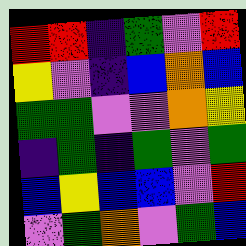[["red", "red", "indigo", "green", "violet", "red"], ["yellow", "violet", "indigo", "blue", "orange", "blue"], ["green", "green", "violet", "violet", "orange", "yellow"], ["indigo", "green", "indigo", "green", "violet", "green"], ["blue", "yellow", "blue", "blue", "violet", "red"], ["violet", "green", "orange", "violet", "green", "blue"]]